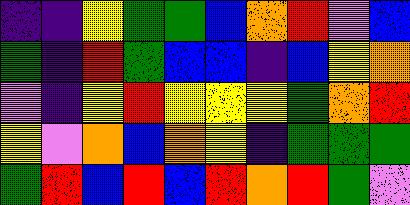[["indigo", "indigo", "yellow", "green", "green", "blue", "orange", "red", "violet", "blue"], ["green", "indigo", "red", "green", "blue", "blue", "indigo", "blue", "yellow", "orange"], ["violet", "indigo", "yellow", "red", "yellow", "yellow", "yellow", "green", "orange", "red"], ["yellow", "violet", "orange", "blue", "orange", "yellow", "indigo", "green", "green", "green"], ["green", "red", "blue", "red", "blue", "red", "orange", "red", "green", "violet"]]